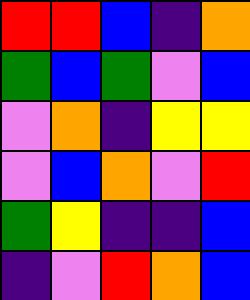[["red", "red", "blue", "indigo", "orange"], ["green", "blue", "green", "violet", "blue"], ["violet", "orange", "indigo", "yellow", "yellow"], ["violet", "blue", "orange", "violet", "red"], ["green", "yellow", "indigo", "indigo", "blue"], ["indigo", "violet", "red", "orange", "blue"]]